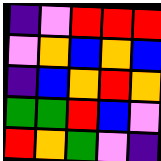[["indigo", "violet", "red", "red", "red"], ["violet", "orange", "blue", "orange", "blue"], ["indigo", "blue", "orange", "red", "orange"], ["green", "green", "red", "blue", "violet"], ["red", "orange", "green", "violet", "indigo"]]